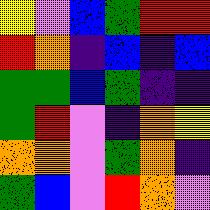[["yellow", "violet", "blue", "green", "red", "red"], ["red", "orange", "indigo", "blue", "indigo", "blue"], ["green", "green", "blue", "green", "indigo", "indigo"], ["green", "red", "violet", "indigo", "orange", "yellow"], ["orange", "orange", "violet", "green", "orange", "indigo"], ["green", "blue", "violet", "red", "orange", "violet"]]